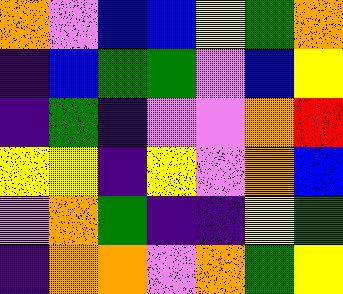[["orange", "violet", "blue", "blue", "yellow", "green", "orange"], ["indigo", "blue", "green", "green", "violet", "blue", "yellow"], ["indigo", "green", "indigo", "violet", "violet", "orange", "red"], ["yellow", "yellow", "indigo", "yellow", "violet", "orange", "blue"], ["violet", "orange", "green", "indigo", "indigo", "yellow", "green"], ["indigo", "orange", "orange", "violet", "orange", "green", "yellow"]]